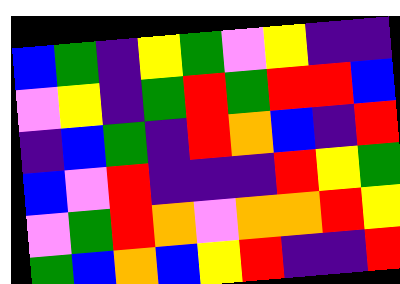[["blue", "green", "indigo", "yellow", "green", "violet", "yellow", "indigo", "indigo"], ["violet", "yellow", "indigo", "green", "red", "green", "red", "red", "blue"], ["indigo", "blue", "green", "indigo", "red", "orange", "blue", "indigo", "red"], ["blue", "violet", "red", "indigo", "indigo", "indigo", "red", "yellow", "green"], ["violet", "green", "red", "orange", "violet", "orange", "orange", "red", "yellow"], ["green", "blue", "orange", "blue", "yellow", "red", "indigo", "indigo", "red"]]